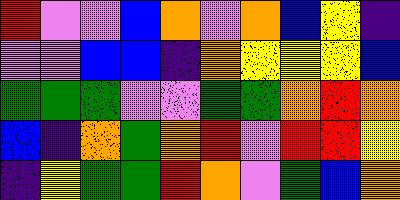[["red", "violet", "violet", "blue", "orange", "violet", "orange", "blue", "yellow", "indigo"], ["violet", "violet", "blue", "blue", "indigo", "orange", "yellow", "yellow", "yellow", "blue"], ["green", "green", "green", "violet", "violet", "green", "green", "orange", "red", "orange"], ["blue", "indigo", "orange", "green", "orange", "red", "violet", "red", "red", "yellow"], ["indigo", "yellow", "green", "green", "red", "orange", "violet", "green", "blue", "orange"]]